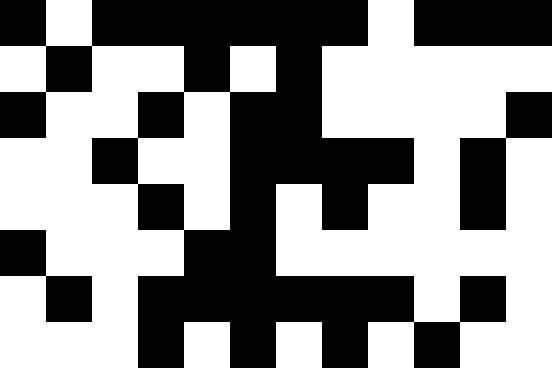[["black", "white", "black", "black", "black", "black", "black", "black", "white", "black", "black", "black"], ["white", "black", "white", "white", "black", "white", "black", "white", "white", "white", "white", "white"], ["black", "white", "white", "black", "white", "black", "black", "white", "white", "white", "white", "black"], ["white", "white", "black", "white", "white", "black", "black", "black", "black", "white", "black", "white"], ["white", "white", "white", "black", "white", "black", "white", "black", "white", "white", "black", "white"], ["black", "white", "white", "white", "black", "black", "white", "white", "white", "white", "white", "white"], ["white", "black", "white", "black", "black", "black", "black", "black", "black", "white", "black", "white"], ["white", "white", "white", "black", "white", "black", "white", "black", "white", "black", "white", "white"]]